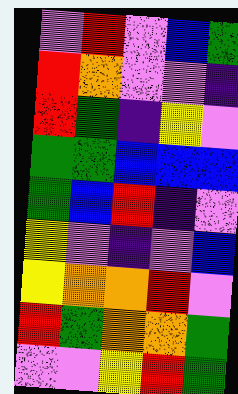[["violet", "red", "violet", "blue", "green"], ["red", "orange", "violet", "violet", "indigo"], ["red", "green", "indigo", "yellow", "violet"], ["green", "green", "blue", "blue", "blue"], ["green", "blue", "red", "indigo", "violet"], ["yellow", "violet", "indigo", "violet", "blue"], ["yellow", "orange", "orange", "red", "violet"], ["red", "green", "orange", "orange", "green"], ["violet", "violet", "yellow", "red", "green"]]